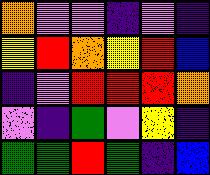[["orange", "violet", "violet", "indigo", "violet", "indigo"], ["yellow", "red", "orange", "yellow", "red", "blue"], ["indigo", "violet", "red", "red", "red", "orange"], ["violet", "indigo", "green", "violet", "yellow", "indigo"], ["green", "green", "red", "green", "indigo", "blue"]]